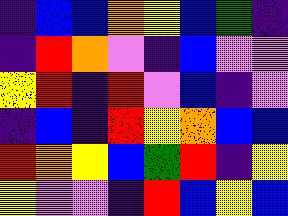[["indigo", "blue", "blue", "orange", "yellow", "blue", "green", "indigo"], ["indigo", "red", "orange", "violet", "indigo", "blue", "violet", "violet"], ["yellow", "red", "indigo", "red", "violet", "blue", "indigo", "violet"], ["indigo", "blue", "indigo", "red", "yellow", "orange", "blue", "blue"], ["red", "orange", "yellow", "blue", "green", "red", "indigo", "yellow"], ["yellow", "violet", "violet", "indigo", "red", "blue", "yellow", "blue"]]